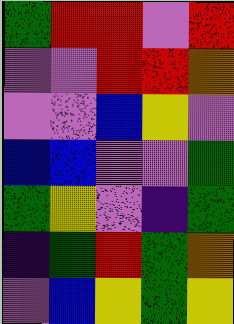[["green", "red", "red", "violet", "red"], ["violet", "violet", "red", "red", "orange"], ["violet", "violet", "blue", "yellow", "violet"], ["blue", "blue", "violet", "violet", "green"], ["green", "yellow", "violet", "indigo", "green"], ["indigo", "green", "red", "green", "orange"], ["violet", "blue", "yellow", "green", "yellow"]]